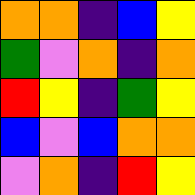[["orange", "orange", "indigo", "blue", "yellow"], ["green", "violet", "orange", "indigo", "orange"], ["red", "yellow", "indigo", "green", "yellow"], ["blue", "violet", "blue", "orange", "orange"], ["violet", "orange", "indigo", "red", "yellow"]]